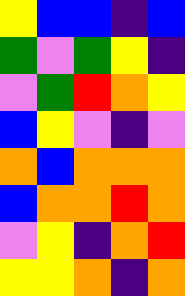[["yellow", "blue", "blue", "indigo", "blue"], ["green", "violet", "green", "yellow", "indigo"], ["violet", "green", "red", "orange", "yellow"], ["blue", "yellow", "violet", "indigo", "violet"], ["orange", "blue", "orange", "orange", "orange"], ["blue", "orange", "orange", "red", "orange"], ["violet", "yellow", "indigo", "orange", "red"], ["yellow", "yellow", "orange", "indigo", "orange"]]